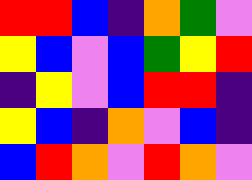[["red", "red", "blue", "indigo", "orange", "green", "violet"], ["yellow", "blue", "violet", "blue", "green", "yellow", "red"], ["indigo", "yellow", "violet", "blue", "red", "red", "indigo"], ["yellow", "blue", "indigo", "orange", "violet", "blue", "indigo"], ["blue", "red", "orange", "violet", "red", "orange", "violet"]]